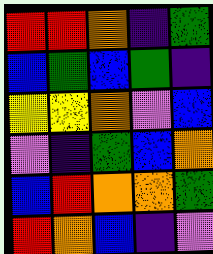[["red", "red", "orange", "indigo", "green"], ["blue", "green", "blue", "green", "indigo"], ["yellow", "yellow", "orange", "violet", "blue"], ["violet", "indigo", "green", "blue", "orange"], ["blue", "red", "orange", "orange", "green"], ["red", "orange", "blue", "indigo", "violet"]]